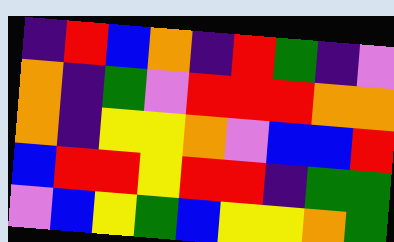[["indigo", "red", "blue", "orange", "indigo", "red", "green", "indigo", "violet"], ["orange", "indigo", "green", "violet", "red", "red", "red", "orange", "orange"], ["orange", "indigo", "yellow", "yellow", "orange", "violet", "blue", "blue", "red"], ["blue", "red", "red", "yellow", "red", "red", "indigo", "green", "green"], ["violet", "blue", "yellow", "green", "blue", "yellow", "yellow", "orange", "green"]]